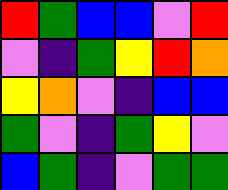[["red", "green", "blue", "blue", "violet", "red"], ["violet", "indigo", "green", "yellow", "red", "orange"], ["yellow", "orange", "violet", "indigo", "blue", "blue"], ["green", "violet", "indigo", "green", "yellow", "violet"], ["blue", "green", "indigo", "violet", "green", "green"]]